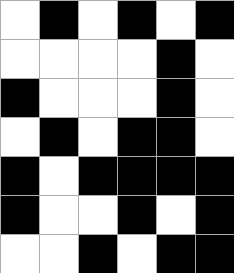[["white", "black", "white", "black", "white", "black"], ["white", "white", "white", "white", "black", "white"], ["black", "white", "white", "white", "black", "white"], ["white", "black", "white", "black", "black", "white"], ["black", "white", "black", "black", "black", "black"], ["black", "white", "white", "black", "white", "black"], ["white", "white", "black", "white", "black", "black"]]